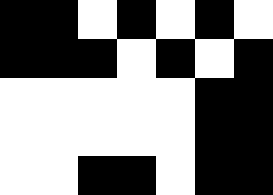[["black", "black", "white", "black", "white", "black", "white"], ["black", "black", "black", "white", "black", "white", "black"], ["white", "white", "white", "white", "white", "black", "black"], ["white", "white", "white", "white", "white", "black", "black"], ["white", "white", "black", "black", "white", "black", "black"]]